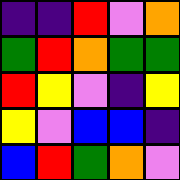[["indigo", "indigo", "red", "violet", "orange"], ["green", "red", "orange", "green", "green"], ["red", "yellow", "violet", "indigo", "yellow"], ["yellow", "violet", "blue", "blue", "indigo"], ["blue", "red", "green", "orange", "violet"]]